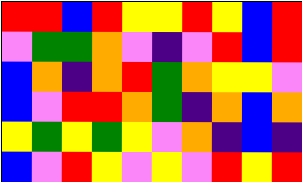[["red", "red", "blue", "red", "yellow", "yellow", "red", "yellow", "blue", "red"], ["violet", "green", "green", "orange", "violet", "indigo", "violet", "red", "blue", "red"], ["blue", "orange", "indigo", "orange", "red", "green", "orange", "yellow", "yellow", "violet"], ["blue", "violet", "red", "red", "orange", "green", "indigo", "orange", "blue", "orange"], ["yellow", "green", "yellow", "green", "yellow", "violet", "orange", "indigo", "blue", "indigo"], ["blue", "violet", "red", "yellow", "violet", "yellow", "violet", "red", "yellow", "red"]]